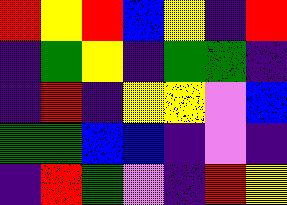[["red", "yellow", "red", "blue", "yellow", "indigo", "red"], ["indigo", "green", "yellow", "indigo", "green", "green", "indigo"], ["indigo", "red", "indigo", "yellow", "yellow", "violet", "blue"], ["green", "green", "blue", "blue", "indigo", "violet", "indigo"], ["indigo", "red", "green", "violet", "indigo", "red", "yellow"]]